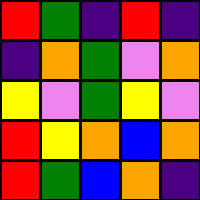[["red", "green", "indigo", "red", "indigo"], ["indigo", "orange", "green", "violet", "orange"], ["yellow", "violet", "green", "yellow", "violet"], ["red", "yellow", "orange", "blue", "orange"], ["red", "green", "blue", "orange", "indigo"]]